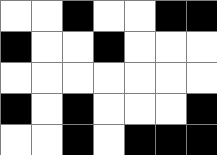[["white", "white", "black", "white", "white", "black", "black"], ["black", "white", "white", "black", "white", "white", "white"], ["white", "white", "white", "white", "white", "white", "white"], ["black", "white", "black", "white", "white", "white", "black"], ["white", "white", "black", "white", "black", "black", "black"]]